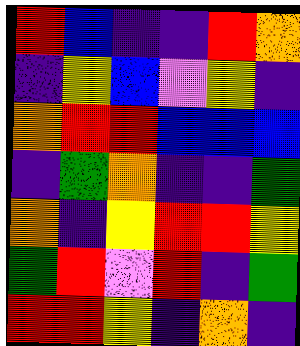[["red", "blue", "indigo", "indigo", "red", "orange"], ["indigo", "yellow", "blue", "violet", "yellow", "indigo"], ["orange", "red", "red", "blue", "blue", "blue"], ["indigo", "green", "orange", "indigo", "indigo", "green"], ["orange", "indigo", "yellow", "red", "red", "yellow"], ["green", "red", "violet", "red", "indigo", "green"], ["red", "red", "yellow", "indigo", "orange", "indigo"]]